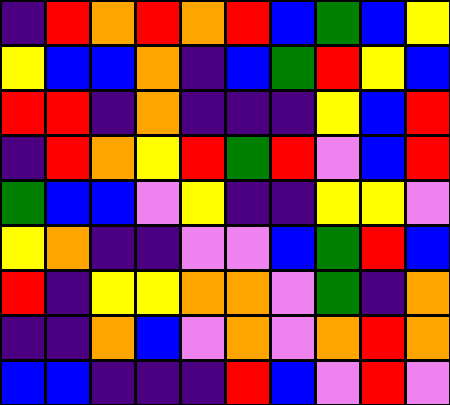[["indigo", "red", "orange", "red", "orange", "red", "blue", "green", "blue", "yellow"], ["yellow", "blue", "blue", "orange", "indigo", "blue", "green", "red", "yellow", "blue"], ["red", "red", "indigo", "orange", "indigo", "indigo", "indigo", "yellow", "blue", "red"], ["indigo", "red", "orange", "yellow", "red", "green", "red", "violet", "blue", "red"], ["green", "blue", "blue", "violet", "yellow", "indigo", "indigo", "yellow", "yellow", "violet"], ["yellow", "orange", "indigo", "indigo", "violet", "violet", "blue", "green", "red", "blue"], ["red", "indigo", "yellow", "yellow", "orange", "orange", "violet", "green", "indigo", "orange"], ["indigo", "indigo", "orange", "blue", "violet", "orange", "violet", "orange", "red", "orange"], ["blue", "blue", "indigo", "indigo", "indigo", "red", "blue", "violet", "red", "violet"]]